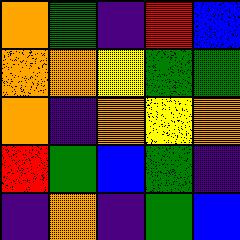[["orange", "green", "indigo", "red", "blue"], ["orange", "orange", "yellow", "green", "green"], ["orange", "indigo", "orange", "yellow", "orange"], ["red", "green", "blue", "green", "indigo"], ["indigo", "orange", "indigo", "green", "blue"]]